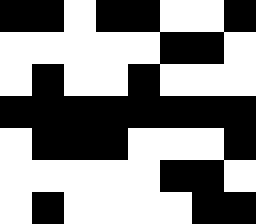[["black", "black", "white", "black", "black", "white", "white", "black"], ["white", "white", "white", "white", "white", "black", "black", "white"], ["white", "black", "white", "white", "black", "white", "white", "white"], ["black", "black", "black", "black", "black", "black", "black", "black"], ["white", "black", "black", "black", "white", "white", "white", "black"], ["white", "white", "white", "white", "white", "black", "black", "white"], ["white", "black", "white", "white", "white", "white", "black", "black"]]